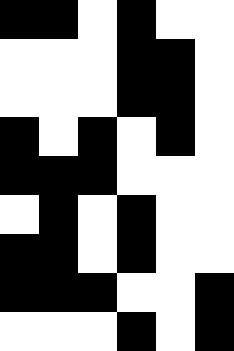[["black", "black", "white", "black", "white", "white"], ["white", "white", "white", "black", "black", "white"], ["white", "white", "white", "black", "black", "white"], ["black", "white", "black", "white", "black", "white"], ["black", "black", "black", "white", "white", "white"], ["white", "black", "white", "black", "white", "white"], ["black", "black", "white", "black", "white", "white"], ["black", "black", "black", "white", "white", "black"], ["white", "white", "white", "black", "white", "black"]]